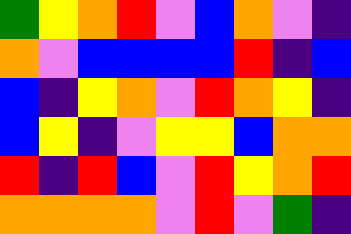[["green", "yellow", "orange", "red", "violet", "blue", "orange", "violet", "indigo"], ["orange", "violet", "blue", "blue", "blue", "blue", "red", "indigo", "blue"], ["blue", "indigo", "yellow", "orange", "violet", "red", "orange", "yellow", "indigo"], ["blue", "yellow", "indigo", "violet", "yellow", "yellow", "blue", "orange", "orange"], ["red", "indigo", "red", "blue", "violet", "red", "yellow", "orange", "red"], ["orange", "orange", "orange", "orange", "violet", "red", "violet", "green", "indigo"]]